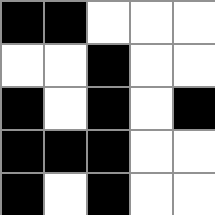[["black", "black", "white", "white", "white"], ["white", "white", "black", "white", "white"], ["black", "white", "black", "white", "black"], ["black", "black", "black", "white", "white"], ["black", "white", "black", "white", "white"]]